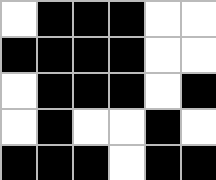[["white", "black", "black", "black", "white", "white"], ["black", "black", "black", "black", "white", "white"], ["white", "black", "black", "black", "white", "black"], ["white", "black", "white", "white", "black", "white"], ["black", "black", "black", "white", "black", "black"]]